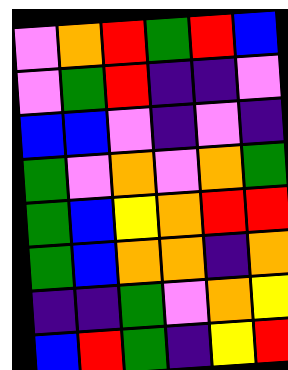[["violet", "orange", "red", "green", "red", "blue"], ["violet", "green", "red", "indigo", "indigo", "violet"], ["blue", "blue", "violet", "indigo", "violet", "indigo"], ["green", "violet", "orange", "violet", "orange", "green"], ["green", "blue", "yellow", "orange", "red", "red"], ["green", "blue", "orange", "orange", "indigo", "orange"], ["indigo", "indigo", "green", "violet", "orange", "yellow"], ["blue", "red", "green", "indigo", "yellow", "red"]]